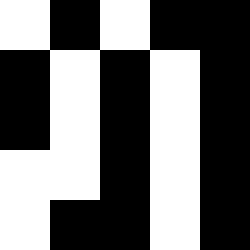[["white", "black", "white", "black", "black"], ["black", "white", "black", "white", "black"], ["black", "white", "black", "white", "black"], ["white", "white", "black", "white", "black"], ["white", "black", "black", "white", "black"]]